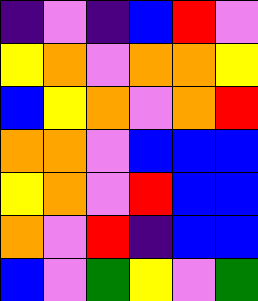[["indigo", "violet", "indigo", "blue", "red", "violet"], ["yellow", "orange", "violet", "orange", "orange", "yellow"], ["blue", "yellow", "orange", "violet", "orange", "red"], ["orange", "orange", "violet", "blue", "blue", "blue"], ["yellow", "orange", "violet", "red", "blue", "blue"], ["orange", "violet", "red", "indigo", "blue", "blue"], ["blue", "violet", "green", "yellow", "violet", "green"]]